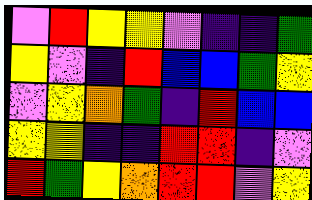[["violet", "red", "yellow", "yellow", "violet", "indigo", "indigo", "green"], ["yellow", "violet", "indigo", "red", "blue", "blue", "green", "yellow"], ["violet", "yellow", "orange", "green", "indigo", "red", "blue", "blue"], ["yellow", "yellow", "indigo", "indigo", "red", "red", "indigo", "violet"], ["red", "green", "yellow", "orange", "red", "red", "violet", "yellow"]]